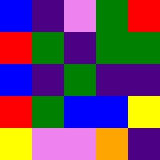[["blue", "indigo", "violet", "green", "red"], ["red", "green", "indigo", "green", "green"], ["blue", "indigo", "green", "indigo", "indigo"], ["red", "green", "blue", "blue", "yellow"], ["yellow", "violet", "violet", "orange", "indigo"]]